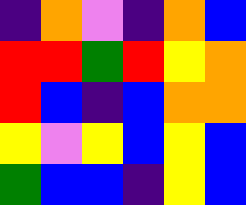[["indigo", "orange", "violet", "indigo", "orange", "blue"], ["red", "red", "green", "red", "yellow", "orange"], ["red", "blue", "indigo", "blue", "orange", "orange"], ["yellow", "violet", "yellow", "blue", "yellow", "blue"], ["green", "blue", "blue", "indigo", "yellow", "blue"]]